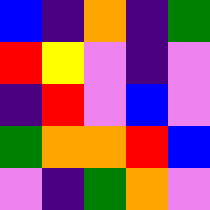[["blue", "indigo", "orange", "indigo", "green"], ["red", "yellow", "violet", "indigo", "violet"], ["indigo", "red", "violet", "blue", "violet"], ["green", "orange", "orange", "red", "blue"], ["violet", "indigo", "green", "orange", "violet"]]